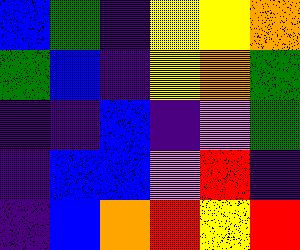[["blue", "green", "indigo", "yellow", "yellow", "orange"], ["green", "blue", "indigo", "yellow", "orange", "green"], ["indigo", "indigo", "blue", "indigo", "violet", "green"], ["indigo", "blue", "blue", "violet", "red", "indigo"], ["indigo", "blue", "orange", "red", "yellow", "red"]]